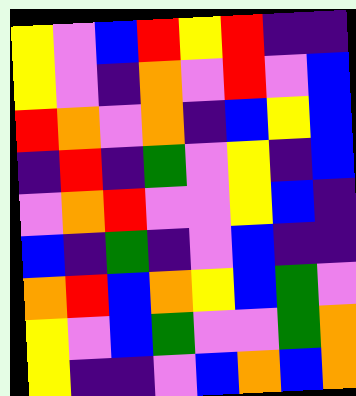[["yellow", "violet", "blue", "red", "yellow", "red", "indigo", "indigo"], ["yellow", "violet", "indigo", "orange", "violet", "red", "violet", "blue"], ["red", "orange", "violet", "orange", "indigo", "blue", "yellow", "blue"], ["indigo", "red", "indigo", "green", "violet", "yellow", "indigo", "blue"], ["violet", "orange", "red", "violet", "violet", "yellow", "blue", "indigo"], ["blue", "indigo", "green", "indigo", "violet", "blue", "indigo", "indigo"], ["orange", "red", "blue", "orange", "yellow", "blue", "green", "violet"], ["yellow", "violet", "blue", "green", "violet", "violet", "green", "orange"], ["yellow", "indigo", "indigo", "violet", "blue", "orange", "blue", "orange"]]